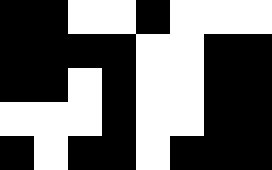[["black", "black", "white", "white", "black", "white", "white", "white"], ["black", "black", "black", "black", "white", "white", "black", "black"], ["black", "black", "white", "black", "white", "white", "black", "black"], ["white", "white", "white", "black", "white", "white", "black", "black"], ["black", "white", "black", "black", "white", "black", "black", "black"]]